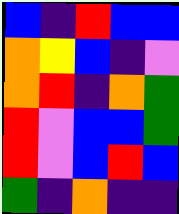[["blue", "indigo", "red", "blue", "blue"], ["orange", "yellow", "blue", "indigo", "violet"], ["orange", "red", "indigo", "orange", "green"], ["red", "violet", "blue", "blue", "green"], ["red", "violet", "blue", "red", "blue"], ["green", "indigo", "orange", "indigo", "indigo"]]